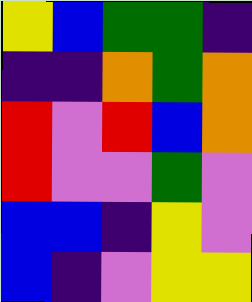[["yellow", "blue", "green", "green", "indigo"], ["indigo", "indigo", "orange", "green", "orange"], ["red", "violet", "red", "blue", "orange"], ["red", "violet", "violet", "green", "violet"], ["blue", "blue", "indigo", "yellow", "violet"], ["blue", "indigo", "violet", "yellow", "yellow"]]